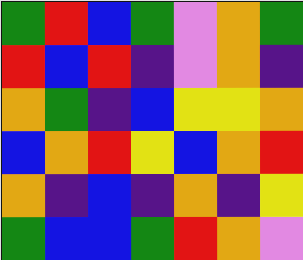[["green", "red", "blue", "green", "violet", "orange", "green"], ["red", "blue", "red", "indigo", "violet", "orange", "indigo"], ["orange", "green", "indigo", "blue", "yellow", "yellow", "orange"], ["blue", "orange", "red", "yellow", "blue", "orange", "red"], ["orange", "indigo", "blue", "indigo", "orange", "indigo", "yellow"], ["green", "blue", "blue", "green", "red", "orange", "violet"]]